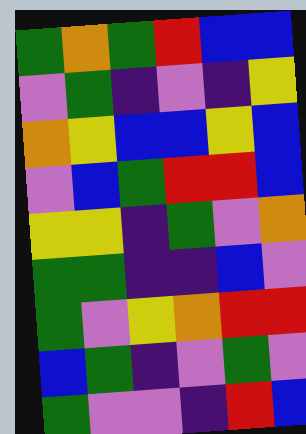[["green", "orange", "green", "red", "blue", "blue"], ["violet", "green", "indigo", "violet", "indigo", "yellow"], ["orange", "yellow", "blue", "blue", "yellow", "blue"], ["violet", "blue", "green", "red", "red", "blue"], ["yellow", "yellow", "indigo", "green", "violet", "orange"], ["green", "green", "indigo", "indigo", "blue", "violet"], ["green", "violet", "yellow", "orange", "red", "red"], ["blue", "green", "indigo", "violet", "green", "violet"], ["green", "violet", "violet", "indigo", "red", "blue"]]